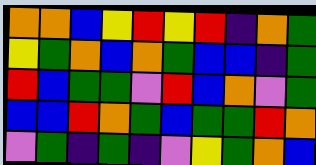[["orange", "orange", "blue", "yellow", "red", "yellow", "red", "indigo", "orange", "green"], ["yellow", "green", "orange", "blue", "orange", "green", "blue", "blue", "indigo", "green"], ["red", "blue", "green", "green", "violet", "red", "blue", "orange", "violet", "green"], ["blue", "blue", "red", "orange", "green", "blue", "green", "green", "red", "orange"], ["violet", "green", "indigo", "green", "indigo", "violet", "yellow", "green", "orange", "blue"]]